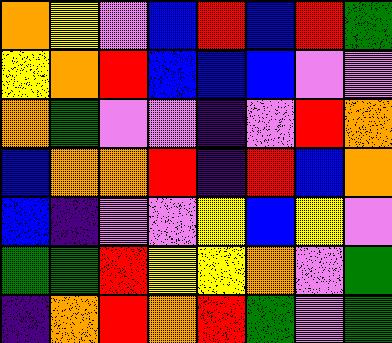[["orange", "yellow", "violet", "blue", "red", "blue", "red", "green"], ["yellow", "orange", "red", "blue", "blue", "blue", "violet", "violet"], ["orange", "green", "violet", "violet", "indigo", "violet", "red", "orange"], ["blue", "orange", "orange", "red", "indigo", "red", "blue", "orange"], ["blue", "indigo", "violet", "violet", "yellow", "blue", "yellow", "violet"], ["green", "green", "red", "yellow", "yellow", "orange", "violet", "green"], ["indigo", "orange", "red", "orange", "red", "green", "violet", "green"]]